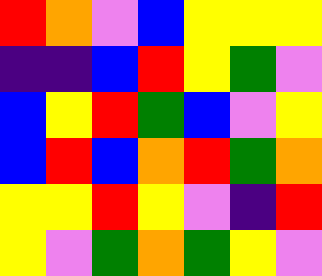[["red", "orange", "violet", "blue", "yellow", "yellow", "yellow"], ["indigo", "indigo", "blue", "red", "yellow", "green", "violet"], ["blue", "yellow", "red", "green", "blue", "violet", "yellow"], ["blue", "red", "blue", "orange", "red", "green", "orange"], ["yellow", "yellow", "red", "yellow", "violet", "indigo", "red"], ["yellow", "violet", "green", "orange", "green", "yellow", "violet"]]